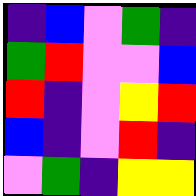[["indigo", "blue", "violet", "green", "indigo"], ["green", "red", "violet", "violet", "blue"], ["red", "indigo", "violet", "yellow", "red"], ["blue", "indigo", "violet", "red", "indigo"], ["violet", "green", "indigo", "yellow", "yellow"]]